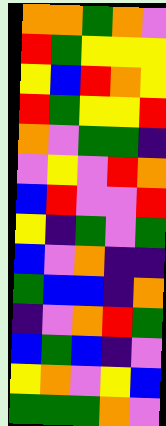[["orange", "orange", "green", "orange", "violet"], ["red", "green", "yellow", "yellow", "yellow"], ["yellow", "blue", "red", "orange", "yellow"], ["red", "green", "yellow", "yellow", "red"], ["orange", "violet", "green", "green", "indigo"], ["violet", "yellow", "violet", "red", "orange"], ["blue", "red", "violet", "violet", "red"], ["yellow", "indigo", "green", "violet", "green"], ["blue", "violet", "orange", "indigo", "indigo"], ["green", "blue", "blue", "indigo", "orange"], ["indigo", "violet", "orange", "red", "green"], ["blue", "green", "blue", "indigo", "violet"], ["yellow", "orange", "violet", "yellow", "blue"], ["green", "green", "green", "orange", "violet"]]